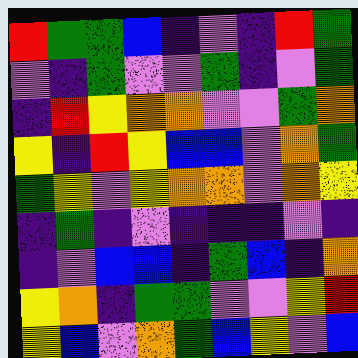[["red", "green", "green", "blue", "indigo", "violet", "indigo", "red", "green"], ["violet", "indigo", "green", "violet", "violet", "green", "indigo", "violet", "green"], ["indigo", "red", "yellow", "orange", "orange", "violet", "violet", "green", "orange"], ["yellow", "indigo", "red", "yellow", "blue", "blue", "violet", "orange", "green"], ["green", "yellow", "violet", "yellow", "orange", "orange", "violet", "orange", "yellow"], ["indigo", "green", "indigo", "violet", "indigo", "indigo", "indigo", "violet", "indigo"], ["indigo", "violet", "blue", "blue", "indigo", "green", "blue", "indigo", "orange"], ["yellow", "orange", "indigo", "green", "green", "violet", "violet", "yellow", "red"], ["yellow", "blue", "violet", "orange", "green", "blue", "yellow", "violet", "blue"]]